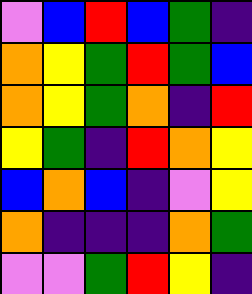[["violet", "blue", "red", "blue", "green", "indigo"], ["orange", "yellow", "green", "red", "green", "blue"], ["orange", "yellow", "green", "orange", "indigo", "red"], ["yellow", "green", "indigo", "red", "orange", "yellow"], ["blue", "orange", "blue", "indigo", "violet", "yellow"], ["orange", "indigo", "indigo", "indigo", "orange", "green"], ["violet", "violet", "green", "red", "yellow", "indigo"]]